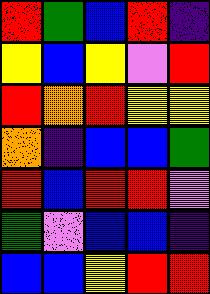[["red", "green", "blue", "red", "indigo"], ["yellow", "blue", "yellow", "violet", "red"], ["red", "orange", "red", "yellow", "yellow"], ["orange", "indigo", "blue", "blue", "green"], ["red", "blue", "red", "red", "violet"], ["green", "violet", "blue", "blue", "indigo"], ["blue", "blue", "yellow", "red", "red"]]